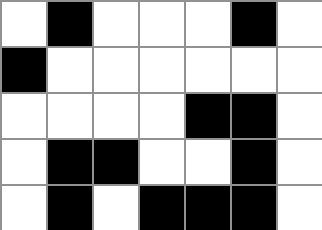[["white", "black", "white", "white", "white", "black", "white"], ["black", "white", "white", "white", "white", "white", "white"], ["white", "white", "white", "white", "black", "black", "white"], ["white", "black", "black", "white", "white", "black", "white"], ["white", "black", "white", "black", "black", "black", "white"]]